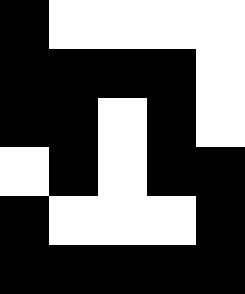[["black", "white", "white", "white", "white"], ["black", "black", "black", "black", "white"], ["black", "black", "white", "black", "white"], ["white", "black", "white", "black", "black"], ["black", "white", "white", "white", "black"], ["black", "black", "black", "black", "black"]]